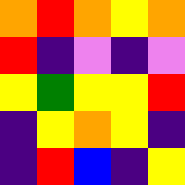[["orange", "red", "orange", "yellow", "orange"], ["red", "indigo", "violet", "indigo", "violet"], ["yellow", "green", "yellow", "yellow", "red"], ["indigo", "yellow", "orange", "yellow", "indigo"], ["indigo", "red", "blue", "indigo", "yellow"]]